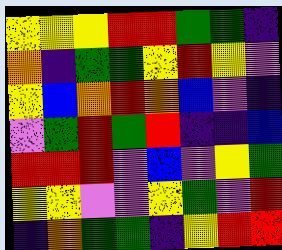[["yellow", "yellow", "yellow", "red", "red", "green", "green", "indigo"], ["orange", "indigo", "green", "green", "yellow", "red", "yellow", "violet"], ["yellow", "blue", "orange", "red", "orange", "blue", "violet", "indigo"], ["violet", "green", "red", "green", "red", "indigo", "indigo", "blue"], ["red", "red", "red", "violet", "blue", "violet", "yellow", "green"], ["yellow", "yellow", "violet", "violet", "yellow", "green", "violet", "red"], ["indigo", "orange", "green", "green", "indigo", "yellow", "red", "red"]]